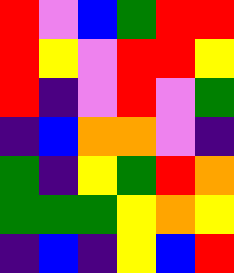[["red", "violet", "blue", "green", "red", "red"], ["red", "yellow", "violet", "red", "red", "yellow"], ["red", "indigo", "violet", "red", "violet", "green"], ["indigo", "blue", "orange", "orange", "violet", "indigo"], ["green", "indigo", "yellow", "green", "red", "orange"], ["green", "green", "green", "yellow", "orange", "yellow"], ["indigo", "blue", "indigo", "yellow", "blue", "red"]]